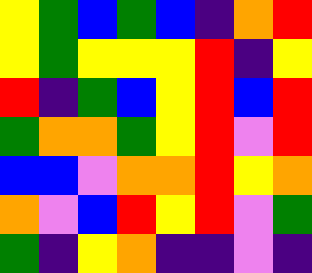[["yellow", "green", "blue", "green", "blue", "indigo", "orange", "red"], ["yellow", "green", "yellow", "yellow", "yellow", "red", "indigo", "yellow"], ["red", "indigo", "green", "blue", "yellow", "red", "blue", "red"], ["green", "orange", "orange", "green", "yellow", "red", "violet", "red"], ["blue", "blue", "violet", "orange", "orange", "red", "yellow", "orange"], ["orange", "violet", "blue", "red", "yellow", "red", "violet", "green"], ["green", "indigo", "yellow", "orange", "indigo", "indigo", "violet", "indigo"]]